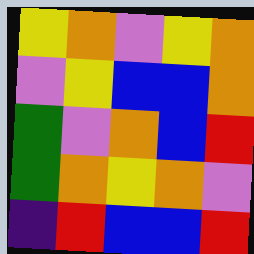[["yellow", "orange", "violet", "yellow", "orange"], ["violet", "yellow", "blue", "blue", "orange"], ["green", "violet", "orange", "blue", "red"], ["green", "orange", "yellow", "orange", "violet"], ["indigo", "red", "blue", "blue", "red"]]